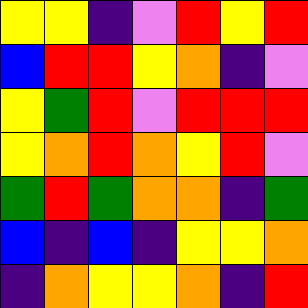[["yellow", "yellow", "indigo", "violet", "red", "yellow", "red"], ["blue", "red", "red", "yellow", "orange", "indigo", "violet"], ["yellow", "green", "red", "violet", "red", "red", "red"], ["yellow", "orange", "red", "orange", "yellow", "red", "violet"], ["green", "red", "green", "orange", "orange", "indigo", "green"], ["blue", "indigo", "blue", "indigo", "yellow", "yellow", "orange"], ["indigo", "orange", "yellow", "yellow", "orange", "indigo", "red"]]